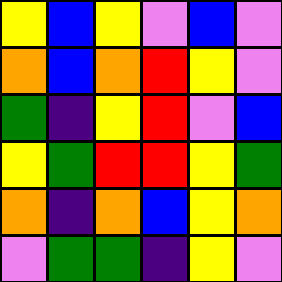[["yellow", "blue", "yellow", "violet", "blue", "violet"], ["orange", "blue", "orange", "red", "yellow", "violet"], ["green", "indigo", "yellow", "red", "violet", "blue"], ["yellow", "green", "red", "red", "yellow", "green"], ["orange", "indigo", "orange", "blue", "yellow", "orange"], ["violet", "green", "green", "indigo", "yellow", "violet"]]